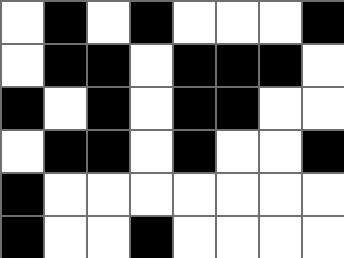[["white", "black", "white", "black", "white", "white", "white", "black"], ["white", "black", "black", "white", "black", "black", "black", "white"], ["black", "white", "black", "white", "black", "black", "white", "white"], ["white", "black", "black", "white", "black", "white", "white", "black"], ["black", "white", "white", "white", "white", "white", "white", "white"], ["black", "white", "white", "black", "white", "white", "white", "white"]]